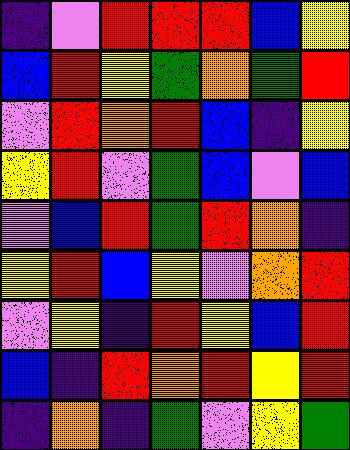[["indigo", "violet", "red", "red", "red", "blue", "yellow"], ["blue", "red", "yellow", "green", "orange", "green", "red"], ["violet", "red", "orange", "red", "blue", "indigo", "yellow"], ["yellow", "red", "violet", "green", "blue", "violet", "blue"], ["violet", "blue", "red", "green", "red", "orange", "indigo"], ["yellow", "red", "blue", "yellow", "violet", "orange", "red"], ["violet", "yellow", "indigo", "red", "yellow", "blue", "red"], ["blue", "indigo", "red", "orange", "red", "yellow", "red"], ["indigo", "orange", "indigo", "green", "violet", "yellow", "green"]]